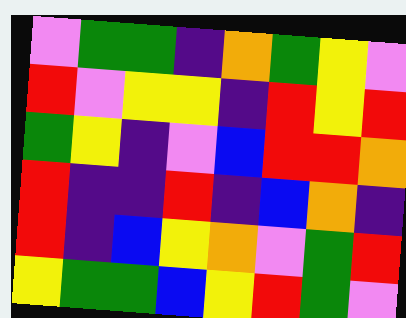[["violet", "green", "green", "indigo", "orange", "green", "yellow", "violet"], ["red", "violet", "yellow", "yellow", "indigo", "red", "yellow", "red"], ["green", "yellow", "indigo", "violet", "blue", "red", "red", "orange"], ["red", "indigo", "indigo", "red", "indigo", "blue", "orange", "indigo"], ["red", "indigo", "blue", "yellow", "orange", "violet", "green", "red"], ["yellow", "green", "green", "blue", "yellow", "red", "green", "violet"]]